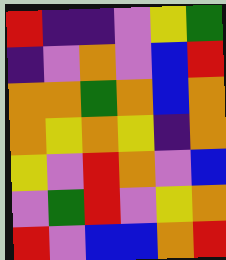[["red", "indigo", "indigo", "violet", "yellow", "green"], ["indigo", "violet", "orange", "violet", "blue", "red"], ["orange", "orange", "green", "orange", "blue", "orange"], ["orange", "yellow", "orange", "yellow", "indigo", "orange"], ["yellow", "violet", "red", "orange", "violet", "blue"], ["violet", "green", "red", "violet", "yellow", "orange"], ["red", "violet", "blue", "blue", "orange", "red"]]